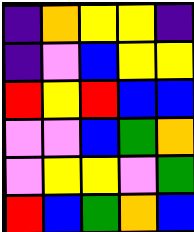[["indigo", "orange", "yellow", "yellow", "indigo"], ["indigo", "violet", "blue", "yellow", "yellow"], ["red", "yellow", "red", "blue", "blue"], ["violet", "violet", "blue", "green", "orange"], ["violet", "yellow", "yellow", "violet", "green"], ["red", "blue", "green", "orange", "blue"]]